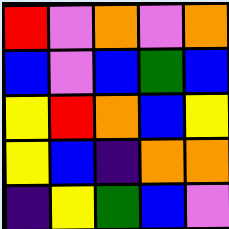[["red", "violet", "orange", "violet", "orange"], ["blue", "violet", "blue", "green", "blue"], ["yellow", "red", "orange", "blue", "yellow"], ["yellow", "blue", "indigo", "orange", "orange"], ["indigo", "yellow", "green", "blue", "violet"]]